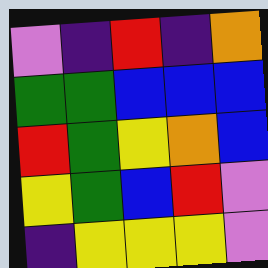[["violet", "indigo", "red", "indigo", "orange"], ["green", "green", "blue", "blue", "blue"], ["red", "green", "yellow", "orange", "blue"], ["yellow", "green", "blue", "red", "violet"], ["indigo", "yellow", "yellow", "yellow", "violet"]]